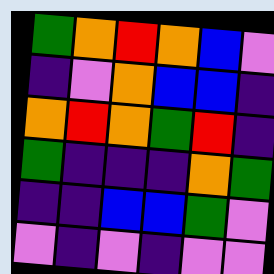[["green", "orange", "red", "orange", "blue", "violet"], ["indigo", "violet", "orange", "blue", "blue", "indigo"], ["orange", "red", "orange", "green", "red", "indigo"], ["green", "indigo", "indigo", "indigo", "orange", "green"], ["indigo", "indigo", "blue", "blue", "green", "violet"], ["violet", "indigo", "violet", "indigo", "violet", "violet"]]